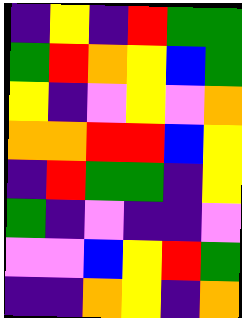[["indigo", "yellow", "indigo", "red", "green", "green"], ["green", "red", "orange", "yellow", "blue", "green"], ["yellow", "indigo", "violet", "yellow", "violet", "orange"], ["orange", "orange", "red", "red", "blue", "yellow"], ["indigo", "red", "green", "green", "indigo", "yellow"], ["green", "indigo", "violet", "indigo", "indigo", "violet"], ["violet", "violet", "blue", "yellow", "red", "green"], ["indigo", "indigo", "orange", "yellow", "indigo", "orange"]]